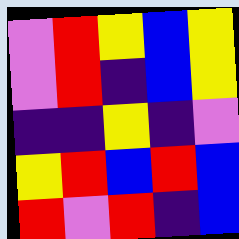[["violet", "red", "yellow", "blue", "yellow"], ["violet", "red", "indigo", "blue", "yellow"], ["indigo", "indigo", "yellow", "indigo", "violet"], ["yellow", "red", "blue", "red", "blue"], ["red", "violet", "red", "indigo", "blue"]]